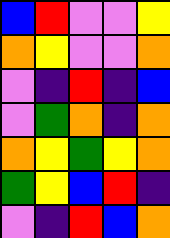[["blue", "red", "violet", "violet", "yellow"], ["orange", "yellow", "violet", "violet", "orange"], ["violet", "indigo", "red", "indigo", "blue"], ["violet", "green", "orange", "indigo", "orange"], ["orange", "yellow", "green", "yellow", "orange"], ["green", "yellow", "blue", "red", "indigo"], ["violet", "indigo", "red", "blue", "orange"]]